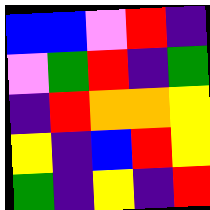[["blue", "blue", "violet", "red", "indigo"], ["violet", "green", "red", "indigo", "green"], ["indigo", "red", "orange", "orange", "yellow"], ["yellow", "indigo", "blue", "red", "yellow"], ["green", "indigo", "yellow", "indigo", "red"]]